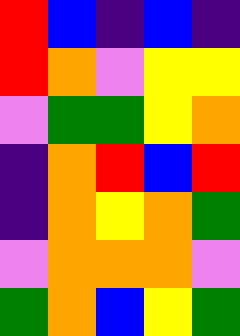[["red", "blue", "indigo", "blue", "indigo"], ["red", "orange", "violet", "yellow", "yellow"], ["violet", "green", "green", "yellow", "orange"], ["indigo", "orange", "red", "blue", "red"], ["indigo", "orange", "yellow", "orange", "green"], ["violet", "orange", "orange", "orange", "violet"], ["green", "orange", "blue", "yellow", "green"]]